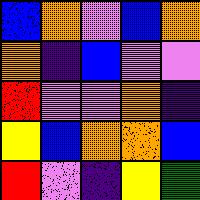[["blue", "orange", "violet", "blue", "orange"], ["orange", "indigo", "blue", "violet", "violet"], ["red", "violet", "violet", "orange", "indigo"], ["yellow", "blue", "orange", "orange", "blue"], ["red", "violet", "indigo", "yellow", "green"]]